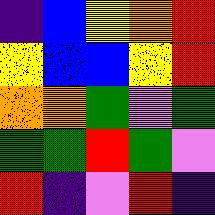[["indigo", "blue", "yellow", "orange", "red"], ["yellow", "blue", "blue", "yellow", "red"], ["orange", "orange", "green", "violet", "green"], ["green", "green", "red", "green", "violet"], ["red", "indigo", "violet", "red", "indigo"]]